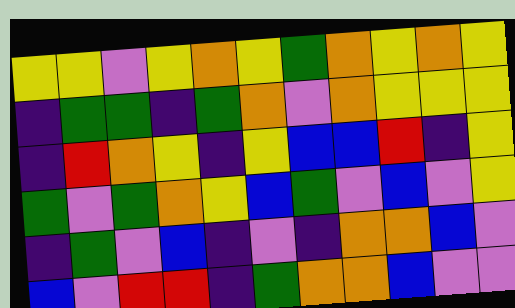[["yellow", "yellow", "violet", "yellow", "orange", "yellow", "green", "orange", "yellow", "orange", "yellow"], ["indigo", "green", "green", "indigo", "green", "orange", "violet", "orange", "yellow", "yellow", "yellow"], ["indigo", "red", "orange", "yellow", "indigo", "yellow", "blue", "blue", "red", "indigo", "yellow"], ["green", "violet", "green", "orange", "yellow", "blue", "green", "violet", "blue", "violet", "yellow"], ["indigo", "green", "violet", "blue", "indigo", "violet", "indigo", "orange", "orange", "blue", "violet"], ["blue", "violet", "red", "red", "indigo", "green", "orange", "orange", "blue", "violet", "violet"]]